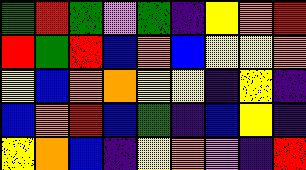[["green", "red", "green", "violet", "green", "indigo", "yellow", "orange", "red"], ["red", "green", "red", "blue", "orange", "blue", "yellow", "yellow", "orange"], ["yellow", "blue", "orange", "orange", "yellow", "yellow", "indigo", "yellow", "indigo"], ["blue", "orange", "red", "blue", "green", "indigo", "blue", "yellow", "indigo"], ["yellow", "orange", "blue", "indigo", "yellow", "orange", "violet", "indigo", "red"]]